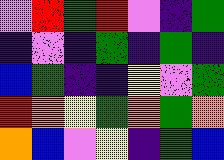[["violet", "red", "green", "red", "violet", "indigo", "green"], ["indigo", "violet", "indigo", "green", "indigo", "green", "indigo"], ["blue", "green", "indigo", "indigo", "yellow", "violet", "green"], ["red", "orange", "yellow", "green", "orange", "green", "orange"], ["orange", "blue", "violet", "yellow", "indigo", "green", "blue"]]